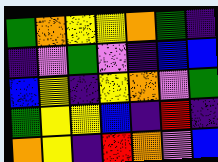[["green", "orange", "yellow", "yellow", "orange", "green", "indigo"], ["indigo", "violet", "green", "violet", "indigo", "blue", "blue"], ["blue", "yellow", "indigo", "yellow", "orange", "violet", "green"], ["green", "yellow", "yellow", "blue", "indigo", "red", "indigo"], ["orange", "yellow", "indigo", "red", "orange", "violet", "blue"]]